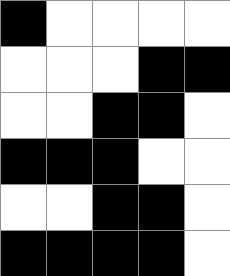[["black", "white", "white", "white", "white"], ["white", "white", "white", "black", "black"], ["white", "white", "black", "black", "white"], ["black", "black", "black", "white", "white"], ["white", "white", "black", "black", "white"], ["black", "black", "black", "black", "white"]]